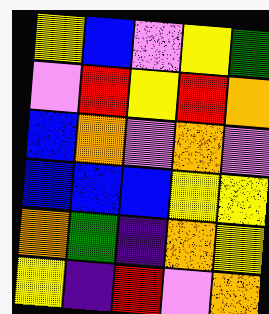[["yellow", "blue", "violet", "yellow", "green"], ["violet", "red", "yellow", "red", "orange"], ["blue", "orange", "violet", "orange", "violet"], ["blue", "blue", "blue", "yellow", "yellow"], ["orange", "green", "indigo", "orange", "yellow"], ["yellow", "indigo", "red", "violet", "orange"]]